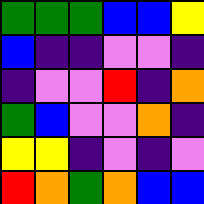[["green", "green", "green", "blue", "blue", "yellow"], ["blue", "indigo", "indigo", "violet", "violet", "indigo"], ["indigo", "violet", "violet", "red", "indigo", "orange"], ["green", "blue", "violet", "violet", "orange", "indigo"], ["yellow", "yellow", "indigo", "violet", "indigo", "violet"], ["red", "orange", "green", "orange", "blue", "blue"]]